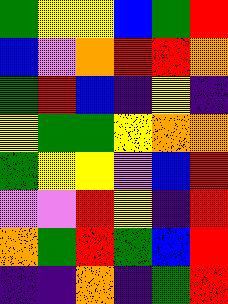[["green", "yellow", "yellow", "blue", "green", "red"], ["blue", "violet", "orange", "red", "red", "orange"], ["green", "red", "blue", "indigo", "yellow", "indigo"], ["yellow", "green", "green", "yellow", "orange", "orange"], ["green", "yellow", "yellow", "violet", "blue", "red"], ["violet", "violet", "red", "yellow", "indigo", "red"], ["orange", "green", "red", "green", "blue", "red"], ["indigo", "indigo", "orange", "indigo", "green", "red"]]